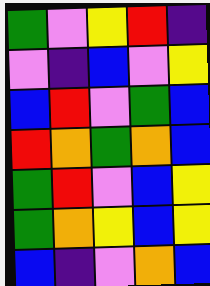[["green", "violet", "yellow", "red", "indigo"], ["violet", "indigo", "blue", "violet", "yellow"], ["blue", "red", "violet", "green", "blue"], ["red", "orange", "green", "orange", "blue"], ["green", "red", "violet", "blue", "yellow"], ["green", "orange", "yellow", "blue", "yellow"], ["blue", "indigo", "violet", "orange", "blue"]]